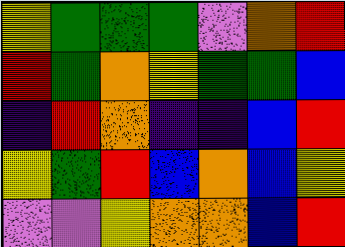[["yellow", "green", "green", "green", "violet", "orange", "red"], ["red", "green", "orange", "yellow", "green", "green", "blue"], ["indigo", "red", "orange", "indigo", "indigo", "blue", "red"], ["yellow", "green", "red", "blue", "orange", "blue", "yellow"], ["violet", "violet", "yellow", "orange", "orange", "blue", "red"]]